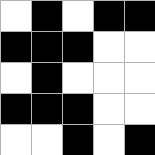[["white", "black", "white", "black", "black"], ["black", "black", "black", "white", "white"], ["white", "black", "white", "white", "white"], ["black", "black", "black", "white", "white"], ["white", "white", "black", "white", "black"]]